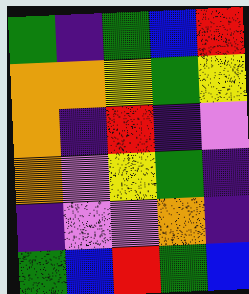[["green", "indigo", "green", "blue", "red"], ["orange", "orange", "yellow", "green", "yellow"], ["orange", "indigo", "red", "indigo", "violet"], ["orange", "violet", "yellow", "green", "indigo"], ["indigo", "violet", "violet", "orange", "indigo"], ["green", "blue", "red", "green", "blue"]]